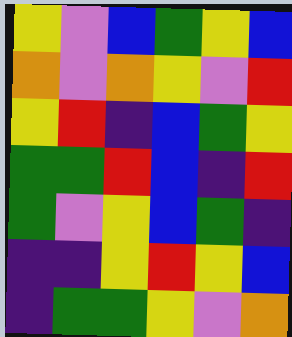[["yellow", "violet", "blue", "green", "yellow", "blue"], ["orange", "violet", "orange", "yellow", "violet", "red"], ["yellow", "red", "indigo", "blue", "green", "yellow"], ["green", "green", "red", "blue", "indigo", "red"], ["green", "violet", "yellow", "blue", "green", "indigo"], ["indigo", "indigo", "yellow", "red", "yellow", "blue"], ["indigo", "green", "green", "yellow", "violet", "orange"]]